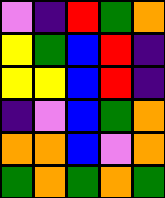[["violet", "indigo", "red", "green", "orange"], ["yellow", "green", "blue", "red", "indigo"], ["yellow", "yellow", "blue", "red", "indigo"], ["indigo", "violet", "blue", "green", "orange"], ["orange", "orange", "blue", "violet", "orange"], ["green", "orange", "green", "orange", "green"]]